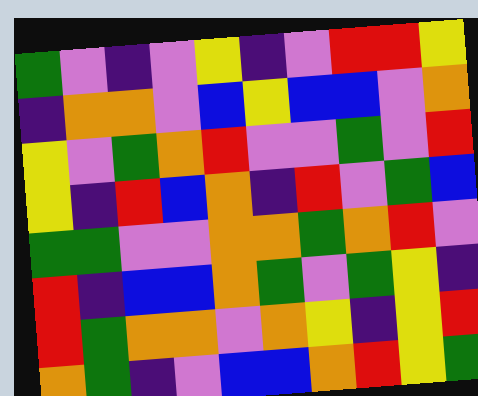[["green", "violet", "indigo", "violet", "yellow", "indigo", "violet", "red", "red", "yellow"], ["indigo", "orange", "orange", "violet", "blue", "yellow", "blue", "blue", "violet", "orange"], ["yellow", "violet", "green", "orange", "red", "violet", "violet", "green", "violet", "red"], ["yellow", "indigo", "red", "blue", "orange", "indigo", "red", "violet", "green", "blue"], ["green", "green", "violet", "violet", "orange", "orange", "green", "orange", "red", "violet"], ["red", "indigo", "blue", "blue", "orange", "green", "violet", "green", "yellow", "indigo"], ["red", "green", "orange", "orange", "violet", "orange", "yellow", "indigo", "yellow", "red"], ["orange", "green", "indigo", "violet", "blue", "blue", "orange", "red", "yellow", "green"]]